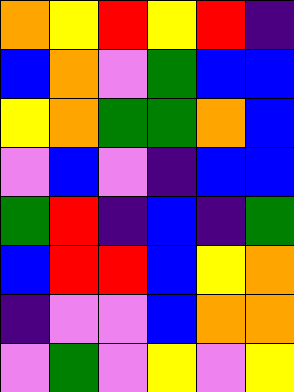[["orange", "yellow", "red", "yellow", "red", "indigo"], ["blue", "orange", "violet", "green", "blue", "blue"], ["yellow", "orange", "green", "green", "orange", "blue"], ["violet", "blue", "violet", "indigo", "blue", "blue"], ["green", "red", "indigo", "blue", "indigo", "green"], ["blue", "red", "red", "blue", "yellow", "orange"], ["indigo", "violet", "violet", "blue", "orange", "orange"], ["violet", "green", "violet", "yellow", "violet", "yellow"]]